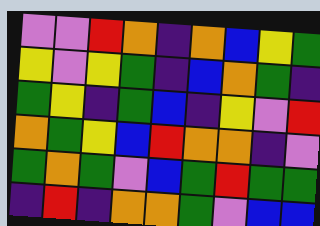[["violet", "violet", "red", "orange", "indigo", "orange", "blue", "yellow", "green"], ["yellow", "violet", "yellow", "green", "indigo", "blue", "orange", "green", "indigo"], ["green", "yellow", "indigo", "green", "blue", "indigo", "yellow", "violet", "red"], ["orange", "green", "yellow", "blue", "red", "orange", "orange", "indigo", "violet"], ["green", "orange", "green", "violet", "blue", "green", "red", "green", "green"], ["indigo", "red", "indigo", "orange", "orange", "green", "violet", "blue", "blue"]]